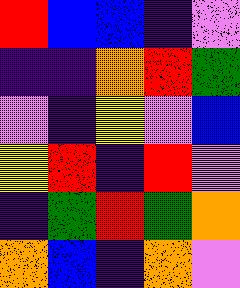[["red", "blue", "blue", "indigo", "violet"], ["indigo", "indigo", "orange", "red", "green"], ["violet", "indigo", "yellow", "violet", "blue"], ["yellow", "red", "indigo", "red", "violet"], ["indigo", "green", "red", "green", "orange"], ["orange", "blue", "indigo", "orange", "violet"]]